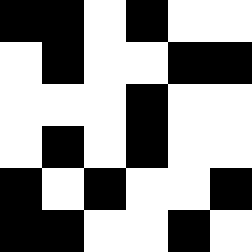[["black", "black", "white", "black", "white", "white"], ["white", "black", "white", "white", "black", "black"], ["white", "white", "white", "black", "white", "white"], ["white", "black", "white", "black", "white", "white"], ["black", "white", "black", "white", "white", "black"], ["black", "black", "white", "white", "black", "white"]]